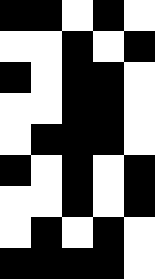[["black", "black", "white", "black", "white"], ["white", "white", "black", "white", "black"], ["black", "white", "black", "black", "white"], ["white", "white", "black", "black", "white"], ["white", "black", "black", "black", "white"], ["black", "white", "black", "white", "black"], ["white", "white", "black", "white", "black"], ["white", "black", "white", "black", "white"], ["black", "black", "black", "black", "white"]]